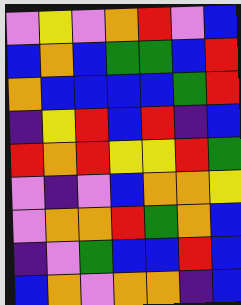[["violet", "yellow", "violet", "orange", "red", "violet", "blue"], ["blue", "orange", "blue", "green", "green", "blue", "red"], ["orange", "blue", "blue", "blue", "blue", "green", "red"], ["indigo", "yellow", "red", "blue", "red", "indigo", "blue"], ["red", "orange", "red", "yellow", "yellow", "red", "green"], ["violet", "indigo", "violet", "blue", "orange", "orange", "yellow"], ["violet", "orange", "orange", "red", "green", "orange", "blue"], ["indigo", "violet", "green", "blue", "blue", "red", "blue"], ["blue", "orange", "violet", "orange", "orange", "indigo", "blue"]]